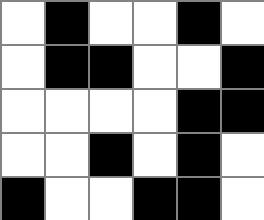[["white", "black", "white", "white", "black", "white"], ["white", "black", "black", "white", "white", "black"], ["white", "white", "white", "white", "black", "black"], ["white", "white", "black", "white", "black", "white"], ["black", "white", "white", "black", "black", "white"]]